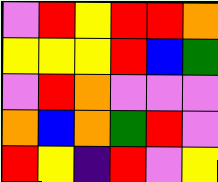[["violet", "red", "yellow", "red", "red", "orange"], ["yellow", "yellow", "yellow", "red", "blue", "green"], ["violet", "red", "orange", "violet", "violet", "violet"], ["orange", "blue", "orange", "green", "red", "violet"], ["red", "yellow", "indigo", "red", "violet", "yellow"]]